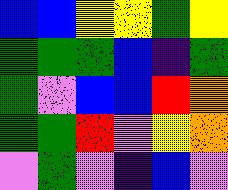[["blue", "blue", "yellow", "yellow", "green", "yellow"], ["green", "green", "green", "blue", "indigo", "green"], ["green", "violet", "blue", "blue", "red", "orange"], ["green", "green", "red", "violet", "yellow", "orange"], ["violet", "green", "violet", "indigo", "blue", "violet"]]